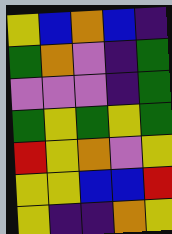[["yellow", "blue", "orange", "blue", "indigo"], ["green", "orange", "violet", "indigo", "green"], ["violet", "violet", "violet", "indigo", "green"], ["green", "yellow", "green", "yellow", "green"], ["red", "yellow", "orange", "violet", "yellow"], ["yellow", "yellow", "blue", "blue", "red"], ["yellow", "indigo", "indigo", "orange", "yellow"]]